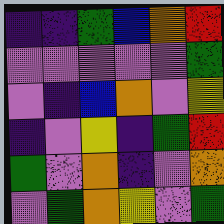[["indigo", "indigo", "green", "blue", "orange", "red"], ["violet", "violet", "violet", "violet", "violet", "green"], ["violet", "indigo", "blue", "orange", "violet", "yellow"], ["indigo", "violet", "yellow", "indigo", "green", "red"], ["green", "violet", "orange", "indigo", "violet", "orange"], ["violet", "green", "orange", "yellow", "violet", "green"]]